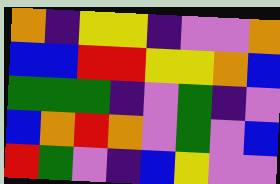[["orange", "indigo", "yellow", "yellow", "indigo", "violet", "violet", "orange"], ["blue", "blue", "red", "red", "yellow", "yellow", "orange", "blue"], ["green", "green", "green", "indigo", "violet", "green", "indigo", "violet"], ["blue", "orange", "red", "orange", "violet", "green", "violet", "blue"], ["red", "green", "violet", "indigo", "blue", "yellow", "violet", "violet"]]